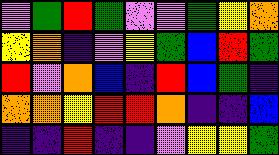[["violet", "green", "red", "green", "violet", "violet", "green", "yellow", "orange"], ["yellow", "orange", "indigo", "violet", "yellow", "green", "blue", "red", "green"], ["red", "violet", "orange", "blue", "indigo", "red", "blue", "green", "indigo"], ["orange", "orange", "yellow", "red", "red", "orange", "indigo", "indigo", "blue"], ["indigo", "indigo", "red", "indigo", "indigo", "violet", "yellow", "yellow", "green"]]